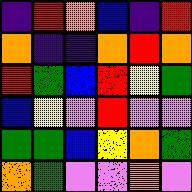[["indigo", "red", "orange", "blue", "indigo", "red"], ["orange", "indigo", "indigo", "orange", "red", "orange"], ["red", "green", "blue", "red", "yellow", "green"], ["blue", "yellow", "violet", "red", "violet", "violet"], ["green", "green", "blue", "yellow", "orange", "green"], ["orange", "green", "violet", "violet", "orange", "violet"]]